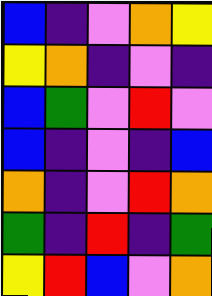[["blue", "indigo", "violet", "orange", "yellow"], ["yellow", "orange", "indigo", "violet", "indigo"], ["blue", "green", "violet", "red", "violet"], ["blue", "indigo", "violet", "indigo", "blue"], ["orange", "indigo", "violet", "red", "orange"], ["green", "indigo", "red", "indigo", "green"], ["yellow", "red", "blue", "violet", "orange"]]